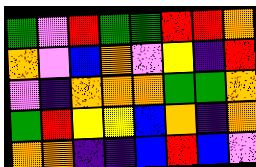[["green", "violet", "red", "green", "green", "red", "red", "orange"], ["orange", "violet", "blue", "orange", "violet", "yellow", "indigo", "red"], ["violet", "indigo", "orange", "orange", "orange", "green", "green", "orange"], ["green", "red", "yellow", "yellow", "blue", "orange", "indigo", "orange"], ["orange", "orange", "indigo", "indigo", "blue", "red", "blue", "violet"]]